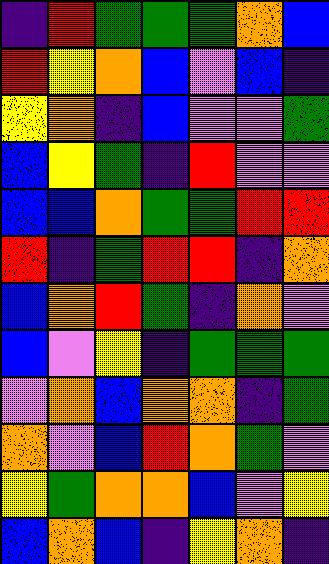[["indigo", "red", "green", "green", "green", "orange", "blue"], ["red", "yellow", "orange", "blue", "violet", "blue", "indigo"], ["yellow", "orange", "indigo", "blue", "violet", "violet", "green"], ["blue", "yellow", "green", "indigo", "red", "violet", "violet"], ["blue", "blue", "orange", "green", "green", "red", "red"], ["red", "indigo", "green", "red", "red", "indigo", "orange"], ["blue", "orange", "red", "green", "indigo", "orange", "violet"], ["blue", "violet", "yellow", "indigo", "green", "green", "green"], ["violet", "orange", "blue", "orange", "orange", "indigo", "green"], ["orange", "violet", "blue", "red", "orange", "green", "violet"], ["yellow", "green", "orange", "orange", "blue", "violet", "yellow"], ["blue", "orange", "blue", "indigo", "yellow", "orange", "indigo"]]